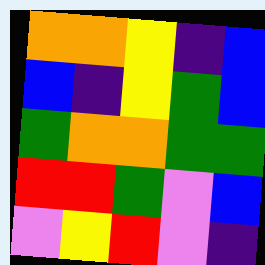[["orange", "orange", "yellow", "indigo", "blue"], ["blue", "indigo", "yellow", "green", "blue"], ["green", "orange", "orange", "green", "green"], ["red", "red", "green", "violet", "blue"], ["violet", "yellow", "red", "violet", "indigo"]]